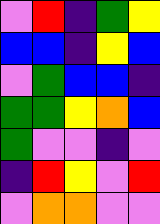[["violet", "red", "indigo", "green", "yellow"], ["blue", "blue", "indigo", "yellow", "blue"], ["violet", "green", "blue", "blue", "indigo"], ["green", "green", "yellow", "orange", "blue"], ["green", "violet", "violet", "indigo", "violet"], ["indigo", "red", "yellow", "violet", "red"], ["violet", "orange", "orange", "violet", "violet"]]